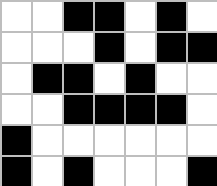[["white", "white", "black", "black", "white", "black", "white"], ["white", "white", "white", "black", "white", "black", "black"], ["white", "black", "black", "white", "black", "white", "white"], ["white", "white", "black", "black", "black", "black", "white"], ["black", "white", "white", "white", "white", "white", "white"], ["black", "white", "black", "white", "white", "white", "black"]]